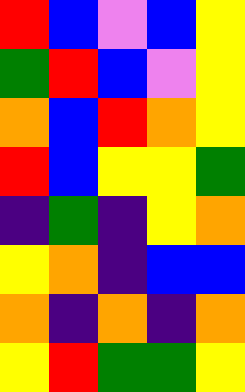[["red", "blue", "violet", "blue", "yellow"], ["green", "red", "blue", "violet", "yellow"], ["orange", "blue", "red", "orange", "yellow"], ["red", "blue", "yellow", "yellow", "green"], ["indigo", "green", "indigo", "yellow", "orange"], ["yellow", "orange", "indigo", "blue", "blue"], ["orange", "indigo", "orange", "indigo", "orange"], ["yellow", "red", "green", "green", "yellow"]]